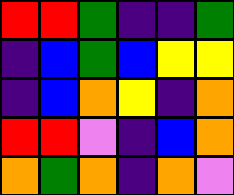[["red", "red", "green", "indigo", "indigo", "green"], ["indigo", "blue", "green", "blue", "yellow", "yellow"], ["indigo", "blue", "orange", "yellow", "indigo", "orange"], ["red", "red", "violet", "indigo", "blue", "orange"], ["orange", "green", "orange", "indigo", "orange", "violet"]]